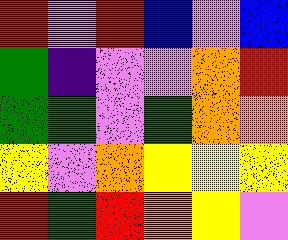[["red", "violet", "red", "blue", "violet", "blue"], ["green", "indigo", "violet", "violet", "orange", "red"], ["green", "green", "violet", "green", "orange", "orange"], ["yellow", "violet", "orange", "yellow", "yellow", "yellow"], ["red", "green", "red", "orange", "yellow", "violet"]]